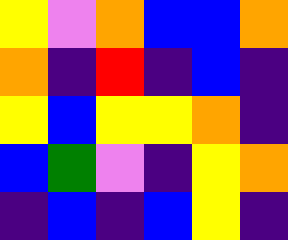[["yellow", "violet", "orange", "blue", "blue", "orange"], ["orange", "indigo", "red", "indigo", "blue", "indigo"], ["yellow", "blue", "yellow", "yellow", "orange", "indigo"], ["blue", "green", "violet", "indigo", "yellow", "orange"], ["indigo", "blue", "indigo", "blue", "yellow", "indigo"]]